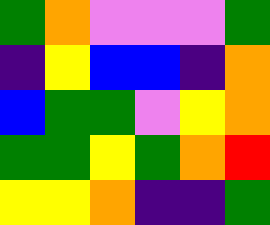[["green", "orange", "violet", "violet", "violet", "green"], ["indigo", "yellow", "blue", "blue", "indigo", "orange"], ["blue", "green", "green", "violet", "yellow", "orange"], ["green", "green", "yellow", "green", "orange", "red"], ["yellow", "yellow", "orange", "indigo", "indigo", "green"]]